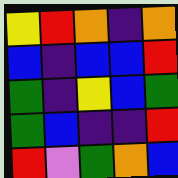[["yellow", "red", "orange", "indigo", "orange"], ["blue", "indigo", "blue", "blue", "red"], ["green", "indigo", "yellow", "blue", "green"], ["green", "blue", "indigo", "indigo", "red"], ["red", "violet", "green", "orange", "blue"]]